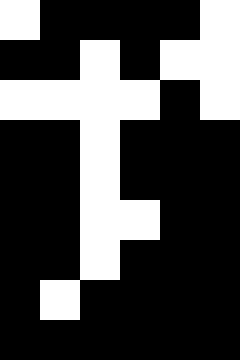[["white", "black", "black", "black", "black", "white"], ["black", "black", "white", "black", "white", "white"], ["white", "white", "white", "white", "black", "white"], ["black", "black", "white", "black", "black", "black"], ["black", "black", "white", "black", "black", "black"], ["black", "black", "white", "white", "black", "black"], ["black", "black", "white", "black", "black", "black"], ["black", "white", "black", "black", "black", "black"], ["black", "black", "black", "black", "black", "black"]]